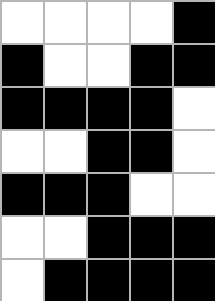[["white", "white", "white", "white", "black"], ["black", "white", "white", "black", "black"], ["black", "black", "black", "black", "white"], ["white", "white", "black", "black", "white"], ["black", "black", "black", "white", "white"], ["white", "white", "black", "black", "black"], ["white", "black", "black", "black", "black"]]